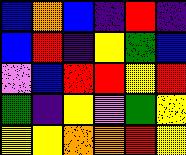[["blue", "orange", "blue", "indigo", "red", "indigo"], ["blue", "red", "indigo", "yellow", "green", "blue"], ["violet", "blue", "red", "red", "yellow", "red"], ["green", "indigo", "yellow", "violet", "green", "yellow"], ["yellow", "yellow", "orange", "orange", "red", "yellow"]]